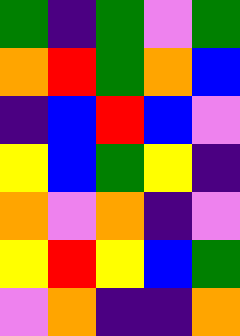[["green", "indigo", "green", "violet", "green"], ["orange", "red", "green", "orange", "blue"], ["indigo", "blue", "red", "blue", "violet"], ["yellow", "blue", "green", "yellow", "indigo"], ["orange", "violet", "orange", "indigo", "violet"], ["yellow", "red", "yellow", "blue", "green"], ["violet", "orange", "indigo", "indigo", "orange"]]